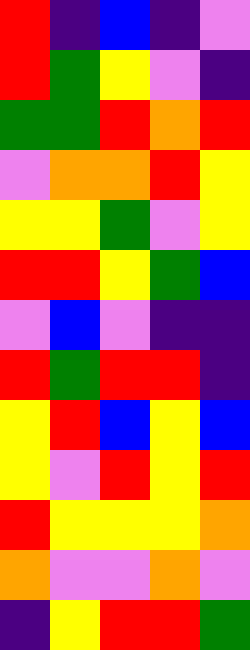[["red", "indigo", "blue", "indigo", "violet"], ["red", "green", "yellow", "violet", "indigo"], ["green", "green", "red", "orange", "red"], ["violet", "orange", "orange", "red", "yellow"], ["yellow", "yellow", "green", "violet", "yellow"], ["red", "red", "yellow", "green", "blue"], ["violet", "blue", "violet", "indigo", "indigo"], ["red", "green", "red", "red", "indigo"], ["yellow", "red", "blue", "yellow", "blue"], ["yellow", "violet", "red", "yellow", "red"], ["red", "yellow", "yellow", "yellow", "orange"], ["orange", "violet", "violet", "orange", "violet"], ["indigo", "yellow", "red", "red", "green"]]